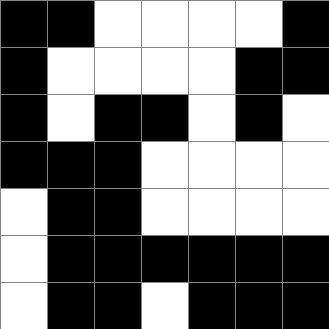[["black", "black", "white", "white", "white", "white", "black"], ["black", "white", "white", "white", "white", "black", "black"], ["black", "white", "black", "black", "white", "black", "white"], ["black", "black", "black", "white", "white", "white", "white"], ["white", "black", "black", "white", "white", "white", "white"], ["white", "black", "black", "black", "black", "black", "black"], ["white", "black", "black", "white", "black", "black", "black"]]